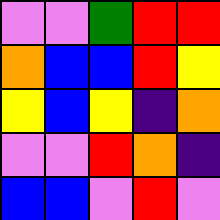[["violet", "violet", "green", "red", "red"], ["orange", "blue", "blue", "red", "yellow"], ["yellow", "blue", "yellow", "indigo", "orange"], ["violet", "violet", "red", "orange", "indigo"], ["blue", "blue", "violet", "red", "violet"]]